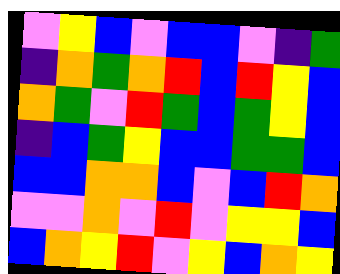[["violet", "yellow", "blue", "violet", "blue", "blue", "violet", "indigo", "green"], ["indigo", "orange", "green", "orange", "red", "blue", "red", "yellow", "blue"], ["orange", "green", "violet", "red", "green", "blue", "green", "yellow", "blue"], ["indigo", "blue", "green", "yellow", "blue", "blue", "green", "green", "blue"], ["blue", "blue", "orange", "orange", "blue", "violet", "blue", "red", "orange"], ["violet", "violet", "orange", "violet", "red", "violet", "yellow", "yellow", "blue"], ["blue", "orange", "yellow", "red", "violet", "yellow", "blue", "orange", "yellow"]]